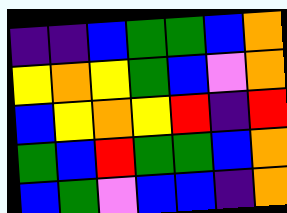[["indigo", "indigo", "blue", "green", "green", "blue", "orange"], ["yellow", "orange", "yellow", "green", "blue", "violet", "orange"], ["blue", "yellow", "orange", "yellow", "red", "indigo", "red"], ["green", "blue", "red", "green", "green", "blue", "orange"], ["blue", "green", "violet", "blue", "blue", "indigo", "orange"]]